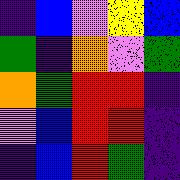[["indigo", "blue", "violet", "yellow", "blue"], ["green", "indigo", "orange", "violet", "green"], ["orange", "green", "red", "red", "indigo"], ["violet", "blue", "red", "red", "indigo"], ["indigo", "blue", "red", "green", "indigo"]]